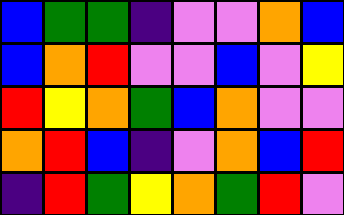[["blue", "green", "green", "indigo", "violet", "violet", "orange", "blue"], ["blue", "orange", "red", "violet", "violet", "blue", "violet", "yellow"], ["red", "yellow", "orange", "green", "blue", "orange", "violet", "violet"], ["orange", "red", "blue", "indigo", "violet", "orange", "blue", "red"], ["indigo", "red", "green", "yellow", "orange", "green", "red", "violet"]]